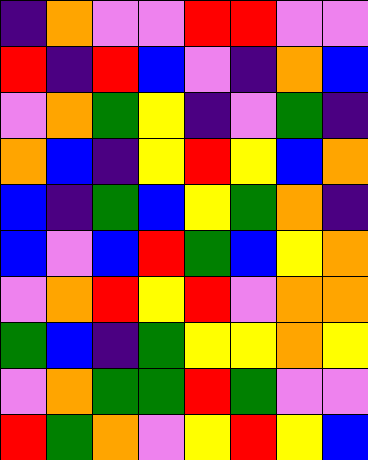[["indigo", "orange", "violet", "violet", "red", "red", "violet", "violet"], ["red", "indigo", "red", "blue", "violet", "indigo", "orange", "blue"], ["violet", "orange", "green", "yellow", "indigo", "violet", "green", "indigo"], ["orange", "blue", "indigo", "yellow", "red", "yellow", "blue", "orange"], ["blue", "indigo", "green", "blue", "yellow", "green", "orange", "indigo"], ["blue", "violet", "blue", "red", "green", "blue", "yellow", "orange"], ["violet", "orange", "red", "yellow", "red", "violet", "orange", "orange"], ["green", "blue", "indigo", "green", "yellow", "yellow", "orange", "yellow"], ["violet", "orange", "green", "green", "red", "green", "violet", "violet"], ["red", "green", "orange", "violet", "yellow", "red", "yellow", "blue"]]